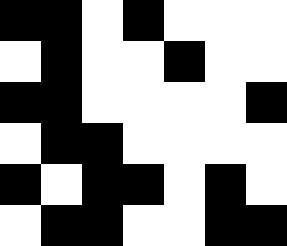[["black", "black", "white", "black", "white", "white", "white"], ["white", "black", "white", "white", "black", "white", "white"], ["black", "black", "white", "white", "white", "white", "black"], ["white", "black", "black", "white", "white", "white", "white"], ["black", "white", "black", "black", "white", "black", "white"], ["white", "black", "black", "white", "white", "black", "black"]]